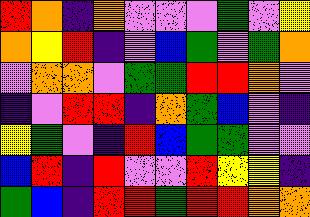[["red", "orange", "indigo", "orange", "violet", "violet", "violet", "green", "violet", "yellow"], ["orange", "yellow", "red", "indigo", "violet", "blue", "green", "violet", "green", "orange"], ["violet", "orange", "orange", "violet", "green", "green", "red", "red", "orange", "violet"], ["indigo", "violet", "red", "red", "indigo", "orange", "green", "blue", "violet", "indigo"], ["yellow", "green", "violet", "indigo", "red", "blue", "green", "green", "violet", "violet"], ["blue", "red", "indigo", "red", "violet", "violet", "red", "yellow", "yellow", "indigo"], ["green", "blue", "indigo", "red", "red", "green", "red", "red", "orange", "orange"]]